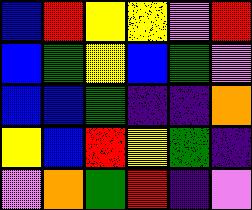[["blue", "red", "yellow", "yellow", "violet", "red"], ["blue", "green", "yellow", "blue", "green", "violet"], ["blue", "blue", "green", "indigo", "indigo", "orange"], ["yellow", "blue", "red", "yellow", "green", "indigo"], ["violet", "orange", "green", "red", "indigo", "violet"]]